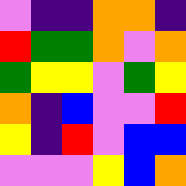[["violet", "indigo", "indigo", "orange", "orange", "indigo"], ["red", "green", "green", "orange", "violet", "orange"], ["green", "yellow", "yellow", "violet", "green", "yellow"], ["orange", "indigo", "blue", "violet", "violet", "red"], ["yellow", "indigo", "red", "violet", "blue", "blue"], ["violet", "violet", "violet", "yellow", "blue", "orange"]]